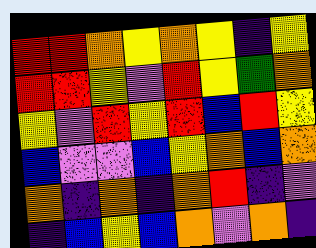[["red", "red", "orange", "yellow", "orange", "yellow", "indigo", "yellow"], ["red", "red", "yellow", "violet", "red", "yellow", "green", "orange"], ["yellow", "violet", "red", "yellow", "red", "blue", "red", "yellow"], ["blue", "violet", "violet", "blue", "yellow", "orange", "blue", "orange"], ["orange", "indigo", "orange", "indigo", "orange", "red", "indigo", "violet"], ["indigo", "blue", "yellow", "blue", "orange", "violet", "orange", "indigo"]]